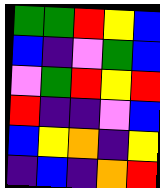[["green", "green", "red", "yellow", "blue"], ["blue", "indigo", "violet", "green", "blue"], ["violet", "green", "red", "yellow", "red"], ["red", "indigo", "indigo", "violet", "blue"], ["blue", "yellow", "orange", "indigo", "yellow"], ["indigo", "blue", "indigo", "orange", "red"]]